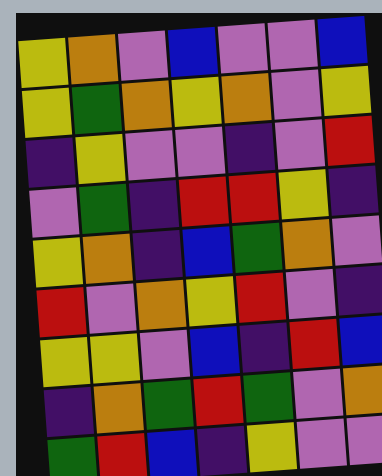[["yellow", "orange", "violet", "blue", "violet", "violet", "blue"], ["yellow", "green", "orange", "yellow", "orange", "violet", "yellow"], ["indigo", "yellow", "violet", "violet", "indigo", "violet", "red"], ["violet", "green", "indigo", "red", "red", "yellow", "indigo"], ["yellow", "orange", "indigo", "blue", "green", "orange", "violet"], ["red", "violet", "orange", "yellow", "red", "violet", "indigo"], ["yellow", "yellow", "violet", "blue", "indigo", "red", "blue"], ["indigo", "orange", "green", "red", "green", "violet", "orange"], ["green", "red", "blue", "indigo", "yellow", "violet", "violet"]]